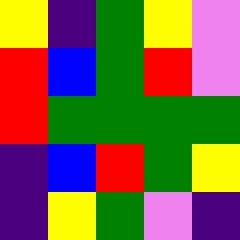[["yellow", "indigo", "green", "yellow", "violet"], ["red", "blue", "green", "red", "violet"], ["red", "green", "green", "green", "green"], ["indigo", "blue", "red", "green", "yellow"], ["indigo", "yellow", "green", "violet", "indigo"]]